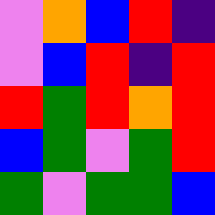[["violet", "orange", "blue", "red", "indigo"], ["violet", "blue", "red", "indigo", "red"], ["red", "green", "red", "orange", "red"], ["blue", "green", "violet", "green", "red"], ["green", "violet", "green", "green", "blue"]]